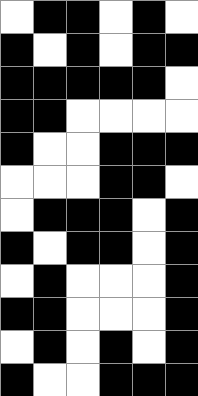[["white", "black", "black", "white", "black", "white"], ["black", "white", "black", "white", "black", "black"], ["black", "black", "black", "black", "black", "white"], ["black", "black", "white", "white", "white", "white"], ["black", "white", "white", "black", "black", "black"], ["white", "white", "white", "black", "black", "white"], ["white", "black", "black", "black", "white", "black"], ["black", "white", "black", "black", "white", "black"], ["white", "black", "white", "white", "white", "black"], ["black", "black", "white", "white", "white", "black"], ["white", "black", "white", "black", "white", "black"], ["black", "white", "white", "black", "black", "black"]]